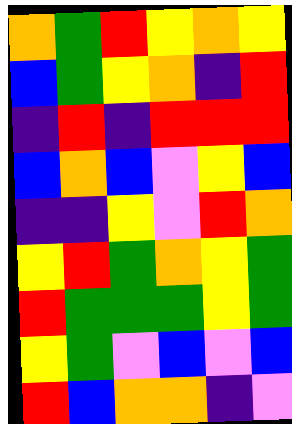[["orange", "green", "red", "yellow", "orange", "yellow"], ["blue", "green", "yellow", "orange", "indigo", "red"], ["indigo", "red", "indigo", "red", "red", "red"], ["blue", "orange", "blue", "violet", "yellow", "blue"], ["indigo", "indigo", "yellow", "violet", "red", "orange"], ["yellow", "red", "green", "orange", "yellow", "green"], ["red", "green", "green", "green", "yellow", "green"], ["yellow", "green", "violet", "blue", "violet", "blue"], ["red", "blue", "orange", "orange", "indigo", "violet"]]